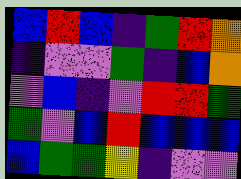[["blue", "red", "blue", "indigo", "green", "red", "orange"], ["indigo", "violet", "violet", "green", "indigo", "blue", "orange"], ["violet", "blue", "indigo", "violet", "red", "red", "green"], ["green", "violet", "blue", "red", "blue", "blue", "blue"], ["blue", "green", "green", "yellow", "indigo", "violet", "violet"]]